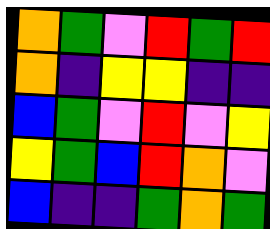[["orange", "green", "violet", "red", "green", "red"], ["orange", "indigo", "yellow", "yellow", "indigo", "indigo"], ["blue", "green", "violet", "red", "violet", "yellow"], ["yellow", "green", "blue", "red", "orange", "violet"], ["blue", "indigo", "indigo", "green", "orange", "green"]]